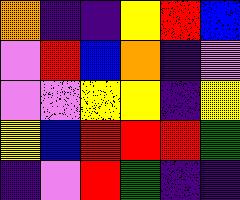[["orange", "indigo", "indigo", "yellow", "red", "blue"], ["violet", "red", "blue", "orange", "indigo", "violet"], ["violet", "violet", "yellow", "yellow", "indigo", "yellow"], ["yellow", "blue", "red", "red", "red", "green"], ["indigo", "violet", "red", "green", "indigo", "indigo"]]